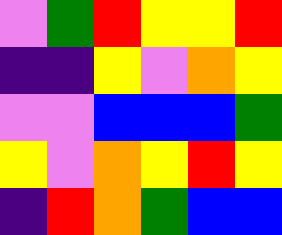[["violet", "green", "red", "yellow", "yellow", "red"], ["indigo", "indigo", "yellow", "violet", "orange", "yellow"], ["violet", "violet", "blue", "blue", "blue", "green"], ["yellow", "violet", "orange", "yellow", "red", "yellow"], ["indigo", "red", "orange", "green", "blue", "blue"]]